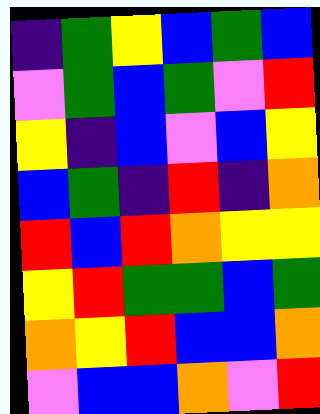[["indigo", "green", "yellow", "blue", "green", "blue"], ["violet", "green", "blue", "green", "violet", "red"], ["yellow", "indigo", "blue", "violet", "blue", "yellow"], ["blue", "green", "indigo", "red", "indigo", "orange"], ["red", "blue", "red", "orange", "yellow", "yellow"], ["yellow", "red", "green", "green", "blue", "green"], ["orange", "yellow", "red", "blue", "blue", "orange"], ["violet", "blue", "blue", "orange", "violet", "red"]]